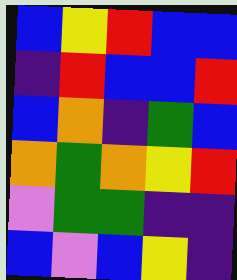[["blue", "yellow", "red", "blue", "blue"], ["indigo", "red", "blue", "blue", "red"], ["blue", "orange", "indigo", "green", "blue"], ["orange", "green", "orange", "yellow", "red"], ["violet", "green", "green", "indigo", "indigo"], ["blue", "violet", "blue", "yellow", "indigo"]]